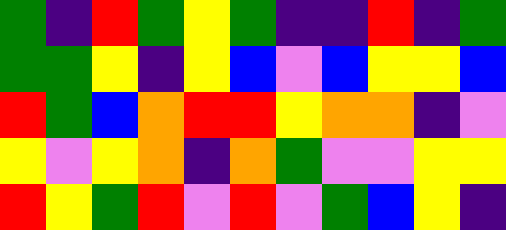[["green", "indigo", "red", "green", "yellow", "green", "indigo", "indigo", "red", "indigo", "green"], ["green", "green", "yellow", "indigo", "yellow", "blue", "violet", "blue", "yellow", "yellow", "blue"], ["red", "green", "blue", "orange", "red", "red", "yellow", "orange", "orange", "indigo", "violet"], ["yellow", "violet", "yellow", "orange", "indigo", "orange", "green", "violet", "violet", "yellow", "yellow"], ["red", "yellow", "green", "red", "violet", "red", "violet", "green", "blue", "yellow", "indigo"]]